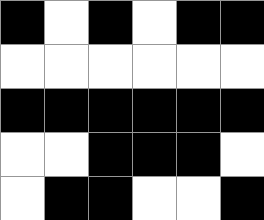[["black", "white", "black", "white", "black", "black"], ["white", "white", "white", "white", "white", "white"], ["black", "black", "black", "black", "black", "black"], ["white", "white", "black", "black", "black", "white"], ["white", "black", "black", "white", "white", "black"]]